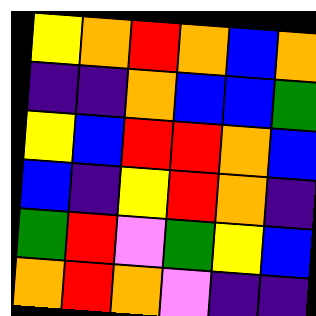[["yellow", "orange", "red", "orange", "blue", "orange"], ["indigo", "indigo", "orange", "blue", "blue", "green"], ["yellow", "blue", "red", "red", "orange", "blue"], ["blue", "indigo", "yellow", "red", "orange", "indigo"], ["green", "red", "violet", "green", "yellow", "blue"], ["orange", "red", "orange", "violet", "indigo", "indigo"]]